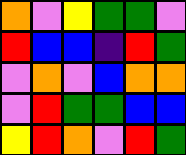[["orange", "violet", "yellow", "green", "green", "violet"], ["red", "blue", "blue", "indigo", "red", "green"], ["violet", "orange", "violet", "blue", "orange", "orange"], ["violet", "red", "green", "green", "blue", "blue"], ["yellow", "red", "orange", "violet", "red", "green"]]